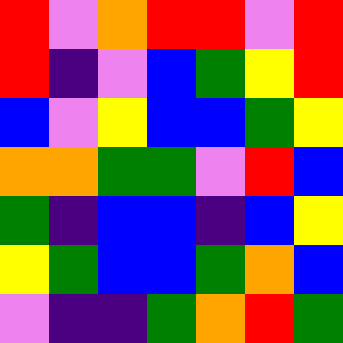[["red", "violet", "orange", "red", "red", "violet", "red"], ["red", "indigo", "violet", "blue", "green", "yellow", "red"], ["blue", "violet", "yellow", "blue", "blue", "green", "yellow"], ["orange", "orange", "green", "green", "violet", "red", "blue"], ["green", "indigo", "blue", "blue", "indigo", "blue", "yellow"], ["yellow", "green", "blue", "blue", "green", "orange", "blue"], ["violet", "indigo", "indigo", "green", "orange", "red", "green"]]